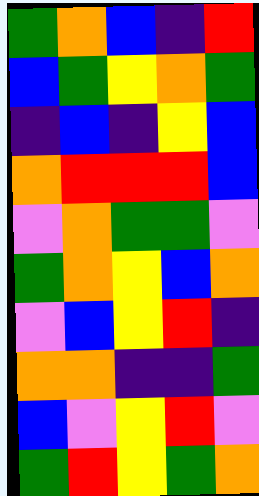[["green", "orange", "blue", "indigo", "red"], ["blue", "green", "yellow", "orange", "green"], ["indigo", "blue", "indigo", "yellow", "blue"], ["orange", "red", "red", "red", "blue"], ["violet", "orange", "green", "green", "violet"], ["green", "orange", "yellow", "blue", "orange"], ["violet", "blue", "yellow", "red", "indigo"], ["orange", "orange", "indigo", "indigo", "green"], ["blue", "violet", "yellow", "red", "violet"], ["green", "red", "yellow", "green", "orange"]]